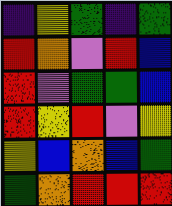[["indigo", "yellow", "green", "indigo", "green"], ["red", "orange", "violet", "red", "blue"], ["red", "violet", "green", "green", "blue"], ["red", "yellow", "red", "violet", "yellow"], ["yellow", "blue", "orange", "blue", "green"], ["green", "orange", "red", "red", "red"]]